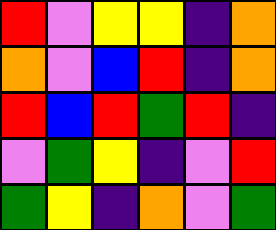[["red", "violet", "yellow", "yellow", "indigo", "orange"], ["orange", "violet", "blue", "red", "indigo", "orange"], ["red", "blue", "red", "green", "red", "indigo"], ["violet", "green", "yellow", "indigo", "violet", "red"], ["green", "yellow", "indigo", "orange", "violet", "green"]]